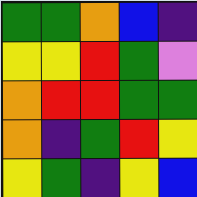[["green", "green", "orange", "blue", "indigo"], ["yellow", "yellow", "red", "green", "violet"], ["orange", "red", "red", "green", "green"], ["orange", "indigo", "green", "red", "yellow"], ["yellow", "green", "indigo", "yellow", "blue"]]